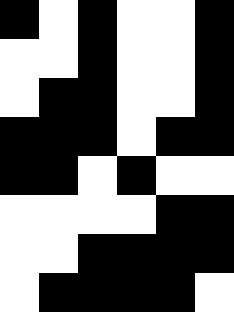[["black", "white", "black", "white", "white", "black"], ["white", "white", "black", "white", "white", "black"], ["white", "black", "black", "white", "white", "black"], ["black", "black", "black", "white", "black", "black"], ["black", "black", "white", "black", "white", "white"], ["white", "white", "white", "white", "black", "black"], ["white", "white", "black", "black", "black", "black"], ["white", "black", "black", "black", "black", "white"]]